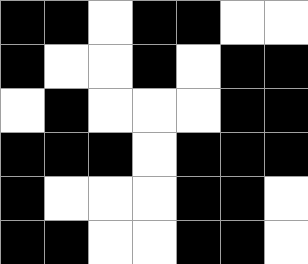[["black", "black", "white", "black", "black", "white", "white"], ["black", "white", "white", "black", "white", "black", "black"], ["white", "black", "white", "white", "white", "black", "black"], ["black", "black", "black", "white", "black", "black", "black"], ["black", "white", "white", "white", "black", "black", "white"], ["black", "black", "white", "white", "black", "black", "white"]]